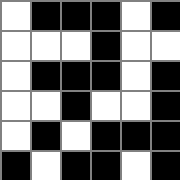[["white", "black", "black", "black", "white", "black"], ["white", "white", "white", "black", "white", "white"], ["white", "black", "black", "black", "white", "black"], ["white", "white", "black", "white", "white", "black"], ["white", "black", "white", "black", "black", "black"], ["black", "white", "black", "black", "white", "black"]]